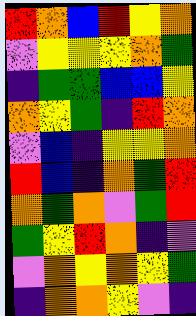[["red", "orange", "blue", "red", "yellow", "orange"], ["violet", "yellow", "yellow", "yellow", "orange", "green"], ["indigo", "green", "green", "blue", "blue", "yellow"], ["orange", "yellow", "green", "indigo", "red", "orange"], ["violet", "blue", "indigo", "yellow", "yellow", "orange"], ["red", "blue", "indigo", "orange", "green", "red"], ["orange", "green", "orange", "violet", "green", "red"], ["green", "yellow", "red", "orange", "indigo", "violet"], ["violet", "orange", "yellow", "orange", "yellow", "green"], ["indigo", "orange", "orange", "yellow", "violet", "indigo"]]